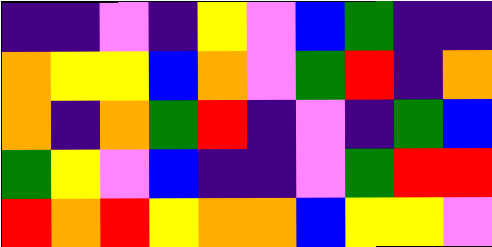[["indigo", "indigo", "violet", "indigo", "yellow", "violet", "blue", "green", "indigo", "indigo"], ["orange", "yellow", "yellow", "blue", "orange", "violet", "green", "red", "indigo", "orange"], ["orange", "indigo", "orange", "green", "red", "indigo", "violet", "indigo", "green", "blue"], ["green", "yellow", "violet", "blue", "indigo", "indigo", "violet", "green", "red", "red"], ["red", "orange", "red", "yellow", "orange", "orange", "blue", "yellow", "yellow", "violet"]]